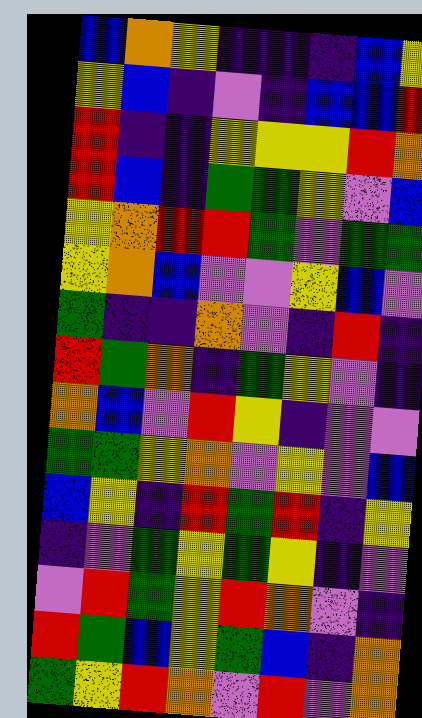[["blue", "orange", "yellow", "indigo", "indigo", "indigo", "blue", "yellow"], ["yellow", "blue", "indigo", "violet", "indigo", "blue", "blue", "red"], ["red", "indigo", "indigo", "yellow", "yellow", "yellow", "red", "orange"], ["red", "blue", "indigo", "green", "green", "yellow", "violet", "blue"], ["yellow", "orange", "red", "red", "green", "violet", "green", "green"], ["yellow", "orange", "blue", "violet", "violet", "yellow", "blue", "violet"], ["green", "indigo", "indigo", "orange", "violet", "indigo", "red", "indigo"], ["red", "green", "orange", "indigo", "green", "yellow", "violet", "indigo"], ["orange", "blue", "violet", "red", "yellow", "indigo", "violet", "violet"], ["green", "green", "yellow", "orange", "violet", "yellow", "violet", "blue"], ["blue", "yellow", "indigo", "red", "green", "red", "indigo", "yellow"], ["indigo", "violet", "green", "yellow", "green", "yellow", "indigo", "violet"], ["violet", "red", "green", "yellow", "red", "orange", "violet", "indigo"], ["red", "green", "blue", "yellow", "green", "blue", "indigo", "orange"], ["green", "yellow", "red", "orange", "violet", "red", "violet", "orange"]]